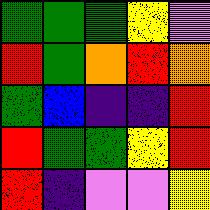[["green", "green", "green", "yellow", "violet"], ["red", "green", "orange", "red", "orange"], ["green", "blue", "indigo", "indigo", "red"], ["red", "green", "green", "yellow", "red"], ["red", "indigo", "violet", "violet", "yellow"]]